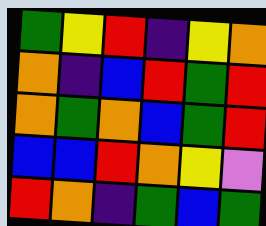[["green", "yellow", "red", "indigo", "yellow", "orange"], ["orange", "indigo", "blue", "red", "green", "red"], ["orange", "green", "orange", "blue", "green", "red"], ["blue", "blue", "red", "orange", "yellow", "violet"], ["red", "orange", "indigo", "green", "blue", "green"]]